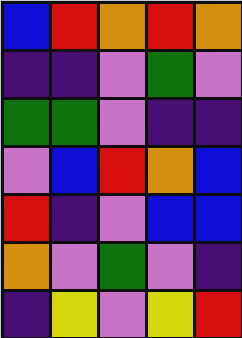[["blue", "red", "orange", "red", "orange"], ["indigo", "indigo", "violet", "green", "violet"], ["green", "green", "violet", "indigo", "indigo"], ["violet", "blue", "red", "orange", "blue"], ["red", "indigo", "violet", "blue", "blue"], ["orange", "violet", "green", "violet", "indigo"], ["indigo", "yellow", "violet", "yellow", "red"]]